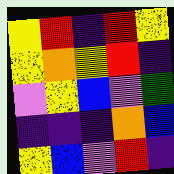[["yellow", "red", "indigo", "red", "yellow"], ["yellow", "orange", "yellow", "red", "indigo"], ["violet", "yellow", "blue", "violet", "green"], ["indigo", "indigo", "indigo", "orange", "blue"], ["yellow", "blue", "violet", "red", "indigo"]]